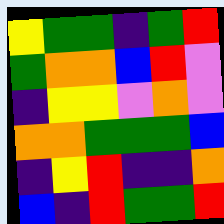[["yellow", "green", "green", "indigo", "green", "red"], ["green", "orange", "orange", "blue", "red", "violet"], ["indigo", "yellow", "yellow", "violet", "orange", "violet"], ["orange", "orange", "green", "green", "green", "blue"], ["indigo", "yellow", "red", "indigo", "indigo", "orange"], ["blue", "indigo", "red", "green", "green", "red"]]